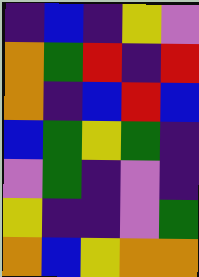[["indigo", "blue", "indigo", "yellow", "violet"], ["orange", "green", "red", "indigo", "red"], ["orange", "indigo", "blue", "red", "blue"], ["blue", "green", "yellow", "green", "indigo"], ["violet", "green", "indigo", "violet", "indigo"], ["yellow", "indigo", "indigo", "violet", "green"], ["orange", "blue", "yellow", "orange", "orange"]]